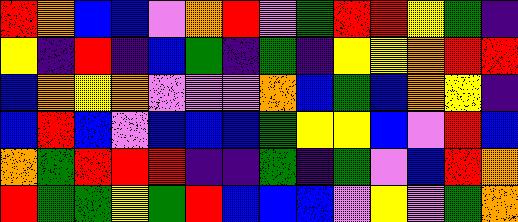[["red", "orange", "blue", "blue", "violet", "orange", "red", "violet", "green", "red", "red", "yellow", "green", "indigo"], ["yellow", "indigo", "red", "indigo", "blue", "green", "indigo", "green", "indigo", "yellow", "yellow", "orange", "red", "red"], ["blue", "orange", "yellow", "orange", "violet", "violet", "violet", "orange", "blue", "green", "blue", "orange", "yellow", "indigo"], ["blue", "red", "blue", "violet", "blue", "blue", "blue", "green", "yellow", "yellow", "blue", "violet", "red", "blue"], ["orange", "green", "red", "red", "red", "indigo", "indigo", "green", "indigo", "green", "violet", "blue", "red", "orange"], ["red", "green", "green", "yellow", "green", "red", "blue", "blue", "blue", "violet", "yellow", "violet", "green", "orange"]]